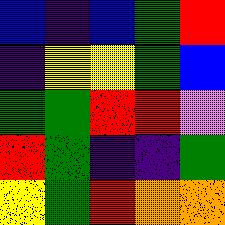[["blue", "indigo", "blue", "green", "red"], ["indigo", "yellow", "yellow", "green", "blue"], ["green", "green", "red", "red", "violet"], ["red", "green", "indigo", "indigo", "green"], ["yellow", "green", "red", "orange", "orange"]]